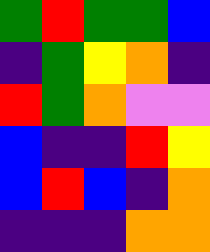[["green", "red", "green", "green", "blue"], ["indigo", "green", "yellow", "orange", "indigo"], ["red", "green", "orange", "violet", "violet"], ["blue", "indigo", "indigo", "red", "yellow"], ["blue", "red", "blue", "indigo", "orange"], ["indigo", "indigo", "indigo", "orange", "orange"]]